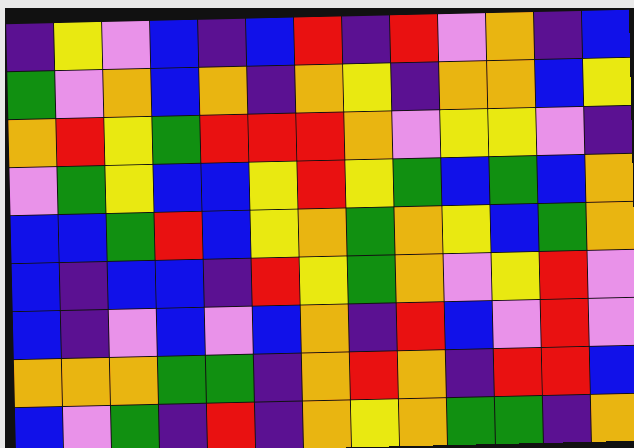[["indigo", "yellow", "violet", "blue", "indigo", "blue", "red", "indigo", "red", "violet", "orange", "indigo", "blue"], ["green", "violet", "orange", "blue", "orange", "indigo", "orange", "yellow", "indigo", "orange", "orange", "blue", "yellow"], ["orange", "red", "yellow", "green", "red", "red", "red", "orange", "violet", "yellow", "yellow", "violet", "indigo"], ["violet", "green", "yellow", "blue", "blue", "yellow", "red", "yellow", "green", "blue", "green", "blue", "orange"], ["blue", "blue", "green", "red", "blue", "yellow", "orange", "green", "orange", "yellow", "blue", "green", "orange"], ["blue", "indigo", "blue", "blue", "indigo", "red", "yellow", "green", "orange", "violet", "yellow", "red", "violet"], ["blue", "indigo", "violet", "blue", "violet", "blue", "orange", "indigo", "red", "blue", "violet", "red", "violet"], ["orange", "orange", "orange", "green", "green", "indigo", "orange", "red", "orange", "indigo", "red", "red", "blue"], ["blue", "violet", "green", "indigo", "red", "indigo", "orange", "yellow", "orange", "green", "green", "indigo", "orange"]]